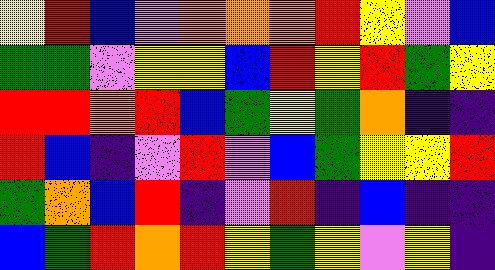[["yellow", "red", "blue", "violet", "orange", "orange", "orange", "red", "yellow", "violet", "blue"], ["green", "green", "violet", "yellow", "yellow", "blue", "red", "yellow", "red", "green", "yellow"], ["red", "red", "orange", "red", "blue", "green", "yellow", "green", "orange", "indigo", "indigo"], ["red", "blue", "indigo", "violet", "red", "violet", "blue", "green", "yellow", "yellow", "red"], ["green", "orange", "blue", "red", "indigo", "violet", "red", "indigo", "blue", "indigo", "indigo"], ["blue", "green", "red", "orange", "red", "yellow", "green", "yellow", "violet", "yellow", "indigo"]]